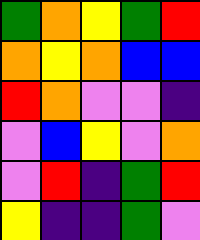[["green", "orange", "yellow", "green", "red"], ["orange", "yellow", "orange", "blue", "blue"], ["red", "orange", "violet", "violet", "indigo"], ["violet", "blue", "yellow", "violet", "orange"], ["violet", "red", "indigo", "green", "red"], ["yellow", "indigo", "indigo", "green", "violet"]]